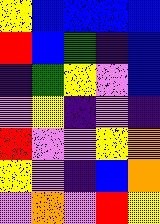[["yellow", "blue", "blue", "blue", "blue"], ["red", "blue", "green", "indigo", "blue"], ["indigo", "green", "yellow", "violet", "blue"], ["violet", "yellow", "indigo", "violet", "indigo"], ["red", "violet", "violet", "yellow", "orange"], ["yellow", "violet", "indigo", "blue", "orange"], ["violet", "orange", "violet", "red", "yellow"]]